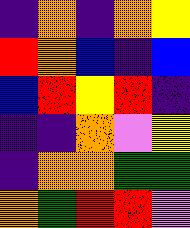[["indigo", "orange", "indigo", "orange", "yellow"], ["red", "orange", "blue", "indigo", "blue"], ["blue", "red", "yellow", "red", "indigo"], ["indigo", "indigo", "orange", "violet", "yellow"], ["indigo", "orange", "orange", "green", "green"], ["orange", "green", "red", "red", "violet"]]